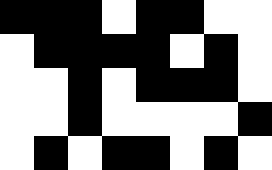[["black", "black", "black", "white", "black", "black", "white", "white"], ["white", "black", "black", "black", "black", "white", "black", "white"], ["white", "white", "black", "white", "black", "black", "black", "white"], ["white", "white", "black", "white", "white", "white", "white", "black"], ["white", "black", "white", "black", "black", "white", "black", "white"]]